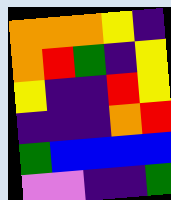[["orange", "orange", "orange", "yellow", "indigo"], ["orange", "red", "green", "indigo", "yellow"], ["yellow", "indigo", "indigo", "red", "yellow"], ["indigo", "indigo", "indigo", "orange", "red"], ["green", "blue", "blue", "blue", "blue"], ["violet", "violet", "indigo", "indigo", "green"]]